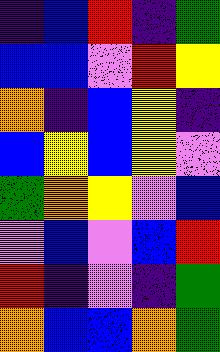[["indigo", "blue", "red", "indigo", "green"], ["blue", "blue", "violet", "red", "yellow"], ["orange", "indigo", "blue", "yellow", "indigo"], ["blue", "yellow", "blue", "yellow", "violet"], ["green", "orange", "yellow", "violet", "blue"], ["violet", "blue", "violet", "blue", "red"], ["red", "indigo", "violet", "indigo", "green"], ["orange", "blue", "blue", "orange", "green"]]